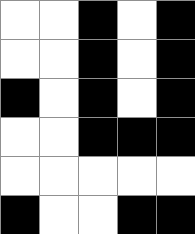[["white", "white", "black", "white", "black"], ["white", "white", "black", "white", "black"], ["black", "white", "black", "white", "black"], ["white", "white", "black", "black", "black"], ["white", "white", "white", "white", "white"], ["black", "white", "white", "black", "black"]]